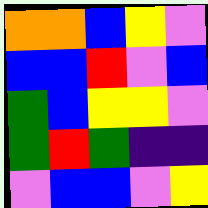[["orange", "orange", "blue", "yellow", "violet"], ["blue", "blue", "red", "violet", "blue"], ["green", "blue", "yellow", "yellow", "violet"], ["green", "red", "green", "indigo", "indigo"], ["violet", "blue", "blue", "violet", "yellow"]]